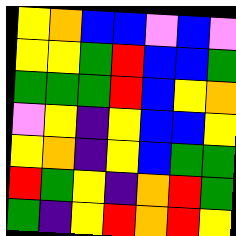[["yellow", "orange", "blue", "blue", "violet", "blue", "violet"], ["yellow", "yellow", "green", "red", "blue", "blue", "green"], ["green", "green", "green", "red", "blue", "yellow", "orange"], ["violet", "yellow", "indigo", "yellow", "blue", "blue", "yellow"], ["yellow", "orange", "indigo", "yellow", "blue", "green", "green"], ["red", "green", "yellow", "indigo", "orange", "red", "green"], ["green", "indigo", "yellow", "red", "orange", "red", "yellow"]]